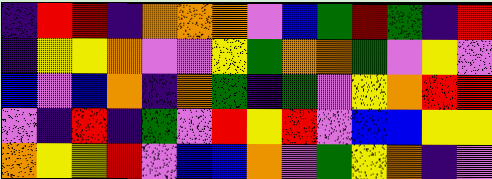[["indigo", "red", "red", "indigo", "orange", "orange", "orange", "violet", "blue", "green", "red", "green", "indigo", "red"], ["indigo", "yellow", "yellow", "orange", "violet", "violet", "yellow", "green", "orange", "orange", "green", "violet", "yellow", "violet"], ["blue", "violet", "blue", "orange", "indigo", "orange", "green", "indigo", "green", "violet", "yellow", "orange", "red", "red"], ["violet", "indigo", "red", "indigo", "green", "violet", "red", "yellow", "red", "violet", "blue", "blue", "yellow", "yellow"], ["orange", "yellow", "yellow", "red", "violet", "blue", "blue", "orange", "violet", "green", "yellow", "orange", "indigo", "violet"]]